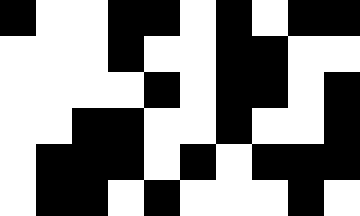[["black", "white", "white", "black", "black", "white", "black", "white", "black", "black"], ["white", "white", "white", "black", "white", "white", "black", "black", "white", "white"], ["white", "white", "white", "white", "black", "white", "black", "black", "white", "black"], ["white", "white", "black", "black", "white", "white", "black", "white", "white", "black"], ["white", "black", "black", "black", "white", "black", "white", "black", "black", "black"], ["white", "black", "black", "white", "black", "white", "white", "white", "black", "white"]]